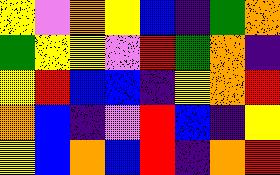[["yellow", "violet", "orange", "yellow", "blue", "indigo", "green", "orange"], ["green", "yellow", "yellow", "violet", "red", "green", "orange", "indigo"], ["yellow", "red", "blue", "blue", "indigo", "yellow", "orange", "red"], ["orange", "blue", "indigo", "violet", "red", "blue", "indigo", "yellow"], ["yellow", "blue", "orange", "blue", "red", "indigo", "orange", "red"]]